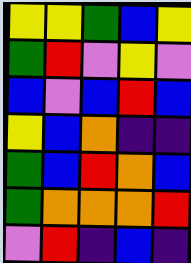[["yellow", "yellow", "green", "blue", "yellow"], ["green", "red", "violet", "yellow", "violet"], ["blue", "violet", "blue", "red", "blue"], ["yellow", "blue", "orange", "indigo", "indigo"], ["green", "blue", "red", "orange", "blue"], ["green", "orange", "orange", "orange", "red"], ["violet", "red", "indigo", "blue", "indigo"]]